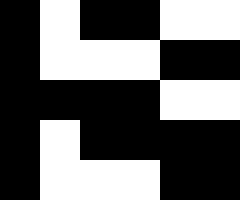[["black", "white", "black", "black", "white", "white"], ["black", "white", "white", "white", "black", "black"], ["black", "black", "black", "black", "white", "white"], ["black", "white", "black", "black", "black", "black"], ["black", "white", "white", "white", "black", "black"]]